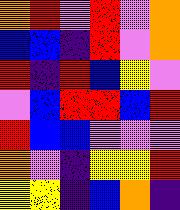[["orange", "red", "violet", "red", "violet", "orange"], ["blue", "blue", "indigo", "red", "violet", "orange"], ["red", "indigo", "red", "blue", "yellow", "violet"], ["violet", "blue", "red", "red", "blue", "red"], ["red", "blue", "blue", "violet", "violet", "violet"], ["orange", "violet", "indigo", "yellow", "yellow", "red"], ["yellow", "yellow", "indigo", "blue", "orange", "indigo"]]